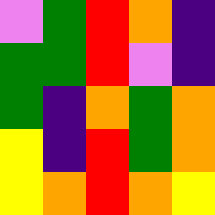[["violet", "green", "red", "orange", "indigo"], ["green", "green", "red", "violet", "indigo"], ["green", "indigo", "orange", "green", "orange"], ["yellow", "indigo", "red", "green", "orange"], ["yellow", "orange", "red", "orange", "yellow"]]